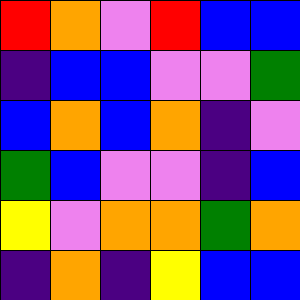[["red", "orange", "violet", "red", "blue", "blue"], ["indigo", "blue", "blue", "violet", "violet", "green"], ["blue", "orange", "blue", "orange", "indigo", "violet"], ["green", "blue", "violet", "violet", "indigo", "blue"], ["yellow", "violet", "orange", "orange", "green", "orange"], ["indigo", "orange", "indigo", "yellow", "blue", "blue"]]